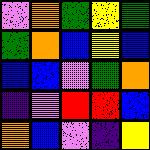[["violet", "orange", "green", "yellow", "green"], ["green", "orange", "blue", "yellow", "blue"], ["blue", "blue", "violet", "green", "orange"], ["indigo", "violet", "red", "red", "blue"], ["orange", "blue", "violet", "indigo", "yellow"]]